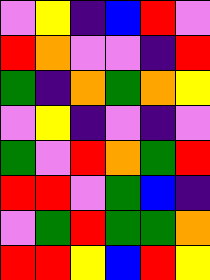[["violet", "yellow", "indigo", "blue", "red", "violet"], ["red", "orange", "violet", "violet", "indigo", "red"], ["green", "indigo", "orange", "green", "orange", "yellow"], ["violet", "yellow", "indigo", "violet", "indigo", "violet"], ["green", "violet", "red", "orange", "green", "red"], ["red", "red", "violet", "green", "blue", "indigo"], ["violet", "green", "red", "green", "green", "orange"], ["red", "red", "yellow", "blue", "red", "yellow"]]